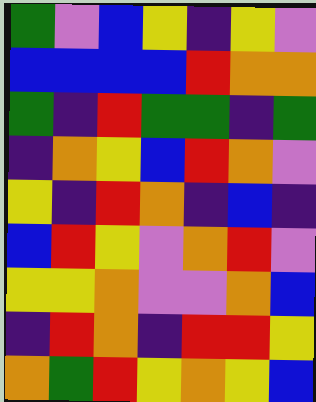[["green", "violet", "blue", "yellow", "indigo", "yellow", "violet"], ["blue", "blue", "blue", "blue", "red", "orange", "orange"], ["green", "indigo", "red", "green", "green", "indigo", "green"], ["indigo", "orange", "yellow", "blue", "red", "orange", "violet"], ["yellow", "indigo", "red", "orange", "indigo", "blue", "indigo"], ["blue", "red", "yellow", "violet", "orange", "red", "violet"], ["yellow", "yellow", "orange", "violet", "violet", "orange", "blue"], ["indigo", "red", "orange", "indigo", "red", "red", "yellow"], ["orange", "green", "red", "yellow", "orange", "yellow", "blue"]]